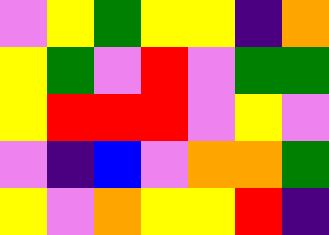[["violet", "yellow", "green", "yellow", "yellow", "indigo", "orange"], ["yellow", "green", "violet", "red", "violet", "green", "green"], ["yellow", "red", "red", "red", "violet", "yellow", "violet"], ["violet", "indigo", "blue", "violet", "orange", "orange", "green"], ["yellow", "violet", "orange", "yellow", "yellow", "red", "indigo"]]